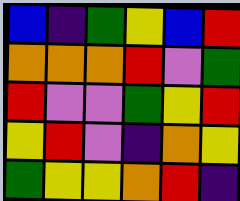[["blue", "indigo", "green", "yellow", "blue", "red"], ["orange", "orange", "orange", "red", "violet", "green"], ["red", "violet", "violet", "green", "yellow", "red"], ["yellow", "red", "violet", "indigo", "orange", "yellow"], ["green", "yellow", "yellow", "orange", "red", "indigo"]]